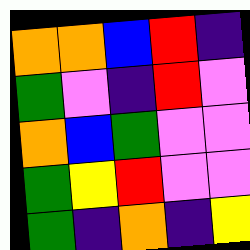[["orange", "orange", "blue", "red", "indigo"], ["green", "violet", "indigo", "red", "violet"], ["orange", "blue", "green", "violet", "violet"], ["green", "yellow", "red", "violet", "violet"], ["green", "indigo", "orange", "indigo", "yellow"]]